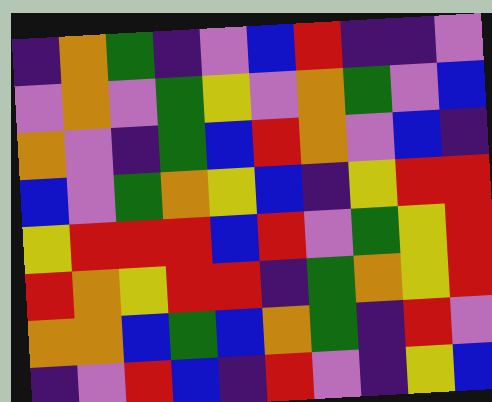[["indigo", "orange", "green", "indigo", "violet", "blue", "red", "indigo", "indigo", "violet"], ["violet", "orange", "violet", "green", "yellow", "violet", "orange", "green", "violet", "blue"], ["orange", "violet", "indigo", "green", "blue", "red", "orange", "violet", "blue", "indigo"], ["blue", "violet", "green", "orange", "yellow", "blue", "indigo", "yellow", "red", "red"], ["yellow", "red", "red", "red", "blue", "red", "violet", "green", "yellow", "red"], ["red", "orange", "yellow", "red", "red", "indigo", "green", "orange", "yellow", "red"], ["orange", "orange", "blue", "green", "blue", "orange", "green", "indigo", "red", "violet"], ["indigo", "violet", "red", "blue", "indigo", "red", "violet", "indigo", "yellow", "blue"]]